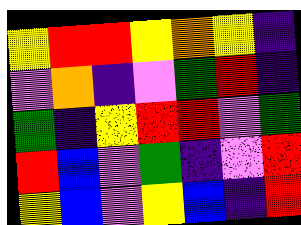[["yellow", "red", "red", "yellow", "orange", "yellow", "indigo"], ["violet", "orange", "indigo", "violet", "green", "red", "indigo"], ["green", "indigo", "yellow", "red", "red", "violet", "green"], ["red", "blue", "violet", "green", "indigo", "violet", "red"], ["yellow", "blue", "violet", "yellow", "blue", "indigo", "red"]]